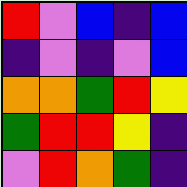[["red", "violet", "blue", "indigo", "blue"], ["indigo", "violet", "indigo", "violet", "blue"], ["orange", "orange", "green", "red", "yellow"], ["green", "red", "red", "yellow", "indigo"], ["violet", "red", "orange", "green", "indigo"]]